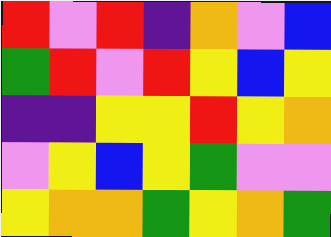[["red", "violet", "red", "indigo", "orange", "violet", "blue"], ["green", "red", "violet", "red", "yellow", "blue", "yellow"], ["indigo", "indigo", "yellow", "yellow", "red", "yellow", "orange"], ["violet", "yellow", "blue", "yellow", "green", "violet", "violet"], ["yellow", "orange", "orange", "green", "yellow", "orange", "green"]]